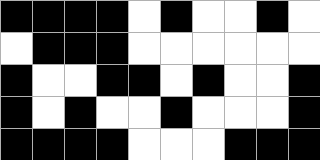[["black", "black", "black", "black", "white", "black", "white", "white", "black", "white"], ["white", "black", "black", "black", "white", "white", "white", "white", "white", "white"], ["black", "white", "white", "black", "black", "white", "black", "white", "white", "black"], ["black", "white", "black", "white", "white", "black", "white", "white", "white", "black"], ["black", "black", "black", "black", "white", "white", "white", "black", "black", "black"]]